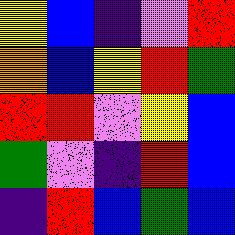[["yellow", "blue", "indigo", "violet", "red"], ["orange", "blue", "yellow", "red", "green"], ["red", "red", "violet", "yellow", "blue"], ["green", "violet", "indigo", "red", "blue"], ["indigo", "red", "blue", "green", "blue"]]